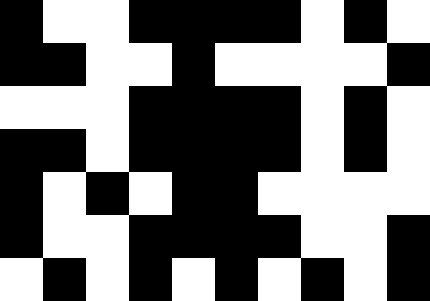[["black", "white", "white", "black", "black", "black", "black", "white", "black", "white"], ["black", "black", "white", "white", "black", "white", "white", "white", "white", "black"], ["white", "white", "white", "black", "black", "black", "black", "white", "black", "white"], ["black", "black", "white", "black", "black", "black", "black", "white", "black", "white"], ["black", "white", "black", "white", "black", "black", "white", "white", "white", "white"], ["black", "white", "white", "black", "black", "black", "black", "white", "white", "black"], ["white", "black", "white", "black", "white", "black", "white", "black", "white", "black"]]